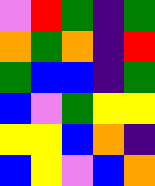[["violet", "red", "green", "indigo", "green"], ["orange", "green", "orange", "indigo", "red"], ["green", "blue", "blue", "indigo", "green"], ["blue", "violet", "green", "yellow", "yellow"], ["yellow", "yellow", "blue", "orange", "indigo"], ["blue", "yellow", "violet", "blue", "orange"]]